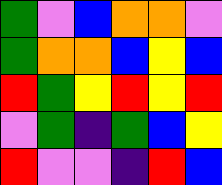[["green", "violet", "blue", "orange", "orange", "violet"], ["green", "orange", "orange", "blue", "yellow", "blue"], ["red", "green", "yellow", "red", "yellow", "red"], ["violet", "green", "indigo", "green", "blue", "yellow"], ["red", "violet", "violet", "indigo", "red", "blue"]]